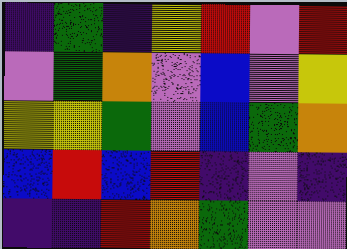[["indigo", "green", "indigo", "yellow", "red", "violet", "red"], ["violet", "green", "orange", "violet", "blue", "violet", "yellow"], ["yellow", "yellow", "green", "violet", "blue", "green", "orange"], ["blue", "red", "blue", "red", "indigo", "violet", "indigo"], ["indigo", "indigo", "red", "orange", "green", "violet", "violet"]]